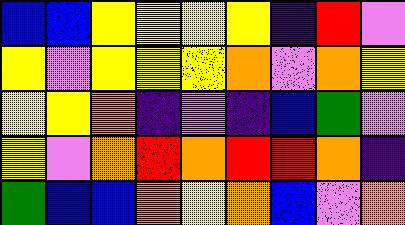[["blue", "blue", "yellow", "yellow", "yellow", "yellow", "indigo", "red", "violet"], ["yellow", "violet", "yellow", "yellow", "yellow", "orange", "violet", "orange", "yellow"], ["yellow", "yellow", "orange", "indigo", "violet", "indigo", "blue", "green", "violet"], ["yellow", "violet", "orange", "red", "orange", "red", "red", "orange", "indigo"], ["green", "blue", "blue", "orange", "yellow", "orange", "blue", "violet", "orange"]]